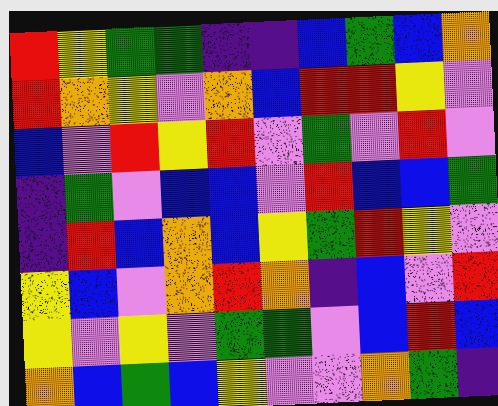[["red", "yellow", "green", "green", "indigo", "indigo", "blue", "green", "blue", "orange"], ["red", "orange", "yellow", "violet", "orange", "blue", "red", "red", "yellow", "violet"], ["blue", "violet", "red", "yellow", "red", "violet", "green", "violet", "red", "violet"], ["indigo", "green", "violet", "blue", "blue", "violet", "red", "blue", "blue", "green"], ["indigo", "red", "blue", "orange", "blue", "yellow", "green", "red", "yellow", "violet"], ["yellow", "blue", "violet", "orange", "red", "orange", "indigo", "blue", "violet", "red"], ["yellow", "violet", "yellow", "violet", "green", "green", "violet", "blue", "red", "blue"], ["orange", "blue", "green", "blue", "yellow", "violet", "violet", "orange", "green", "indigo"]]